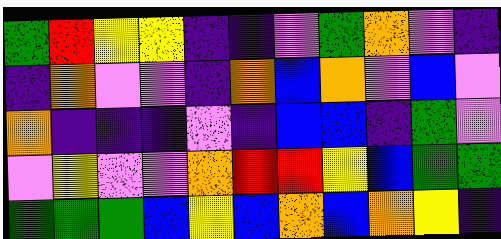[["green", "red", "yellow", "yellow", "indigo", "indigo", "violet", "green", "orange", "violet", "indigo"], ["indigo", "orange", "violet", "violet", "indigo", "orange", "blue", "orange", "violet", "blue", "violet"], ["orange", "indigo", "indigo", "indigo", "violet", "indigo", "blue", "blue", "indigo", "green", "violet"], ["violet", "yellow", "violet", "violet", "orange", "red", "red", "yellow", "blue", "green", "green"], ["green", "green", "green", "blue", "yellow", "blue", "orange", "blue", "orange", "yellow", "indigo"]]